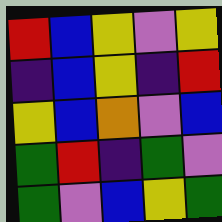[["red", "blue", "yellow", "violet", "yellow"], ["indigo", "blue", "yellow", "indigo", "red"], ["yellow", "blue", "orange", "violet", "blue"], ["green", "red", "indigo", "green", "violet"], ["green", "violet", "blue", "yellow", "green"]]